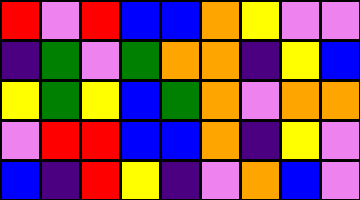[["red", "violet", "red", "blue", "blue", "orange", "yellow", "violet", "violet"], ["indigo", "green", "violet", "green", "orange", "orange", "indigo", "yellow", "blue"], ["yellow", "green", "yellow", "blue", "green", "orange", "violet", "orange", "orange"], ["violet", "red", "red", "blue", "blue", "orange", "indigo", "yellow", "violet"], ["blue", "indigo", "red", "yellow", "indigo", "violet", "orange", "blue", "violet"]]